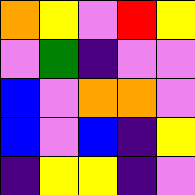[["orange", "yellow", "violet", "red", "yellow"], ["violet", "green", "indigo", "violet", "violet"], ["blue", "violet", "orange", "orange", "violet"], ["blue", "violet", "blue", "indigo", "yellow"], ["indigo", "yellow", "yellow", "indigo", "violet"]]